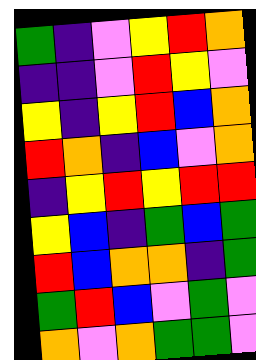[["green", "indigo", "violet", "yellow", "red", "orange"], ["indigo", "indigo", "violet", "red", "yellow", "violet"], ["yellow", "indigo", "yellow", "red", "blue", "orange"], ["red", "orange", "indigo", "blue", "violet", "orange"], ["indigo", "yellow", "red", "yellow", "red", "red"], ["yellow", "blue", "indigo", "green", "blue", "green"], ["red", "blue", "orange", "orange", "indigo", "green"], ["green", "red", "blue", "violet", "green", "violet"], ["orange", "violet", "orange", "green", "green", "violet"]]